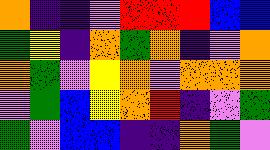[["orange", "indigo", "indigo", "violet", "red", "red", "red", "blue", "blue"], ["green", "yellow", "indigo", "orange", "green", "orange", "indigo", "violet", "orange"], ["orange", "green", "violet", "yellow", "orange", "violet", "orange", "orange", "orange"], ["violet", "green", "blue", "yellow", "orange", "red", "indigo", "violet", "green"], ["green", "violet", "blue", "blue", "indigo", "indigo", "orange", "green", "violet"]]